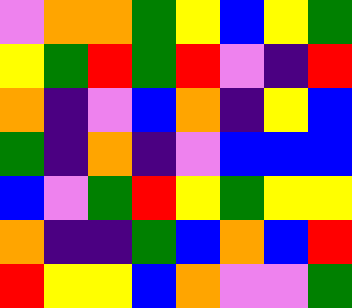[["violet", "orange", "orange", "green", "yellow", "blue", "yellow", "green"], ["yellow", "green", "red", "green", "red", "violet", "indigo", "red"], ["orange", "indigo", "violet", "blue", "orange", "indigo", "yellow", "blue"], ["green", "indigo", "orange", "indigo", "violet", "blue", "blue", "blue"], ["blue", "violet", "green", "red", "yellow", "green", "yellow", "yellow"], ["orange", "indigo", "indigo", "green", "blue", "orange", "blue", "red"], ["red", "yellow", "yellow", "blue", "orange", "violet", "violet", "green"]]